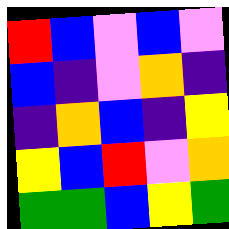[["red", "blue", "violet", "blue", "violet"], ["blue", "indigo", "violet", "orange", "indigo"], ["indigo", "orange", "blue", "indigo", "yellow"], ["yellow", "blue", "red", "violet", "orange"], ["green", "green", "blue", "yellow", "green"]]